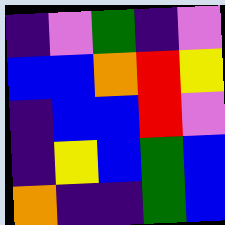[["indigo", "violet", "green", "indigo", "violet"], ["blue", "blue", "orange", "red", "yellow"], ["indigo", "blue", "blue", "red", "violet"], ["indigo", "yellow", "blue", "green", "blue"], ["orange", "indigo", "indigo", "green", "blue"]]